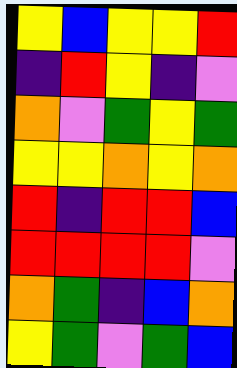[["yellow", "blue", "yellow", "yellow", "red"], ["indigo", "red", "yellow", "indigo", "violet"], ["orange", "violet", "green", "yellow", "green"], ["yellow", "yellow", "orange", "yellow", "orange"], ["red", "indigo", "red", "red", "blue"], ["red", "red", "red", "red", "violet"], ["orange", "green", "indigo", "blue", "orange"], ["yellow", "green", "violet", "green", "blue"]]